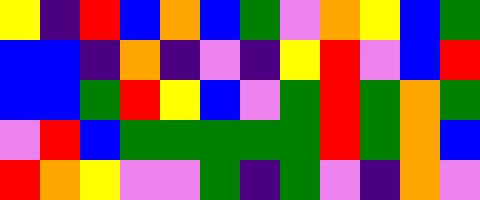[["yellow", "indigo", "red", "blue", "orange", "blue", "green", "violet", "orange", "yellow", "blue", "green"], ["blue", "blue", "indigo", "orange", "indigo", "violet", "indigo", "yellow", "red", "violet", "blue", "red"], ["blue", "blue", "green", "red", "yellow", "blue", "violet", "green", "red", "green", "orange", "green"], ["violet", "red", "blue", "green", "green", "green", "green", "green", "red", "green", "orange", "blue"], ["red", "orange", "yellow", "violet", "violet", "green", "indigo", "green", "violet", "indigo", "orange", "violet"]]